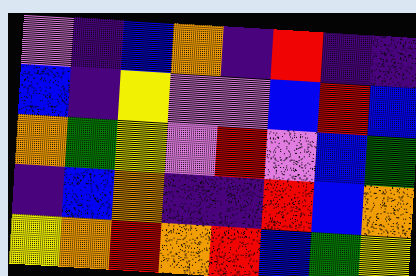[["violet", "indigo", "blue", "orange", "indigo", "red", "indigo", "indigo"], ["blue", "indigo", "yellow", "violet", "violet", "blue", "red", "blue"], ["orange", "green", "yellow", "violet", "red", "violet", "blue", "green"], ["indigo", "blue", "orange", "indigo", "indigo", "red", "blue", "orange"], ["yellow", "orange", "red", "orange", "red", "blue", "green", "yellow"]]